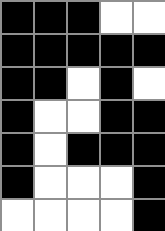[["black", "black", "black", "white", "white"], ["black", "black", "black", "black", "black"], ["black", "black", "white", "black", "white"], ["black", "white", "white", "black", "black"], ["black", "white", "black", "black", "black"], ["black", "white", "white", "white", "black"], ["white", "white", "white", "white", "black"]]